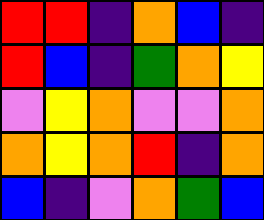[["red", "red", "indigo", "orange", "blue", "indigo"], ["red", "blue", "indigo", "green", "orange", "yellow"], ["violet", "yellow", "orange", "violet", "violet", "orange"], ["orange", "yellow", "orange", "red", "indigo", "orange"], ["blue", "indigo", "violet", "orange", "green", "blue"]]